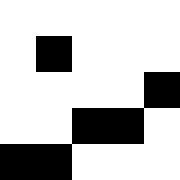[["white", "white", "white", "white", "white"], ["white", "black", "white", "white", "white"], ["white", "white", "white", "white", "black"], ["white", "white", "black", "black", "white"], ["black", "black", "white", "white", "white"]]